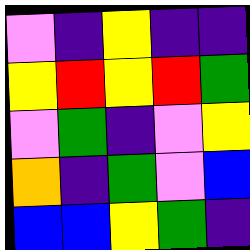[["violet", "indigo", "yellow", "indigo", "indigo"], ["yellow", "red", "yellow", "red", "green"], ["violet", "green", "indigo", "violet", "yellow"], ["orange", "indigo", "green", "violet", "blue"], ["blue", "blue", "yellow", "green", "indigo"]]